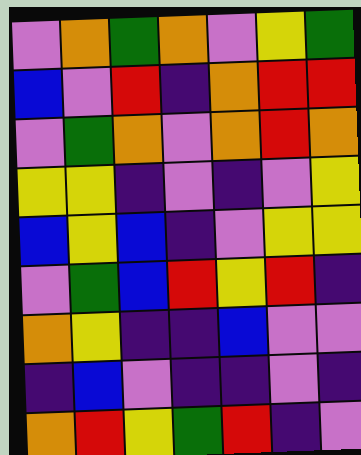[["violet", "orange", "green", "orange", "violet", "yellow", "green"], ["blue", "violet", "red", "indigo", "orange", "red", "red"], ["violet", "green", "orange", "violet", "orange", "red", "orange"], ["yellow", "yellow", "indigo", "violet", "indigo", "violet", "yellow"], ["blue", "yellow", "blue", "indigo", "violet", "yellow", "yellow"], ["violet", "green", "blue", "red", "yellow", "red", "indigo"], ["orange", "yellow", "indigo", "indigo", "blue", "violet", "violet"], ["indigo", "blue", "violet", "indigo", "indigo", "violet", "indigo"], ["orange", "red", "yellow", "green", "red", "indigo", "violet"]]